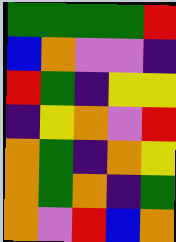[["green", "green", "green", "green", "red"], ["blue", "orange", "violet", "violet", "indigo"], ["red", "green", "indigo", "yellow", "yellow"], ["indigo", "yellow", "orange", "violet", "red"], ["orange", "green", "indigo", "orange", "yellow"], ["orange", "green", "orange", "indigo", "green"], ["orange", "violet", "red", "blue", "orange"]]